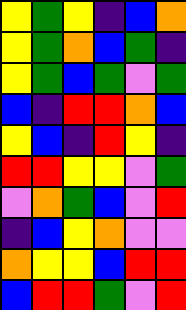[["yellow", "green", "yellow", "indigo", "blue", "orange"], ["yellow", "green", "orange", "blue", "green", "indigo"], ["yellow", "green", "blue", "green", "violet", "green"], ["blue", "indigo", "red", "red", "orange", "blue"], ["yellow", "blue", "indigo", "red", "yellow", "indigo"], ["red", "red", "yellow", "yellow", "violet", "green"], ["violet", "orange", "green", "blue", "violet", "red"], ["indigo", "blue", "yellow", "orange", "violet", "violet"], ["orange", "yellow", "yellow", "blue", "red", "red"], ["blue", "red", "red", "green", "violet", "red"]]